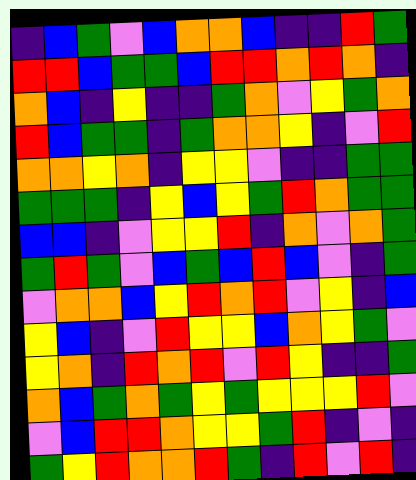[["indigo", "blue", "green", "violet", "blue", "orange", "orange", "blue", "indigo", "indigo", "red", "green"], ["red", "red", "blue", "green", "green", "blue", "red", "red", "orange", "red", "orange", "indigo"], ["orange", "blue", "indigo", "yellow", "indigo", "indigo", "green", "orange", "violet", "yellow", "green", "orange"], ["red", "blue", "green", "green", "indigo", "green", "orange", "orange", "yellow", "indigo", "violet", "red"], ["orange", "orange", "yellow", "orange", "indigo", "yellow", "yellow", "violet", "indigo", "indigo", "green", "green"], ["green", "green", "green", "indigo", "yellow", "blue", "yellow", "green", "red", "orange", "green", "green"], ["blue", "blue", "indigo", "violet", "yellow", "yellow", "red", "indigo", "orange", "violet", "orange", "green"], ["green", "red", "green", "violet", "blue", "green", "blue", "red", "blue", "violet", "indigo", "green"], ["violet", "orange", "orange", "blue", "yellow", "red", "orange", "red", "violet", "yellow", "indigo", "blue"], ["yellow", "blue", "indigo", "violet", "red", "yellow", "yellow", "blue", "orange", "yellow", "green", "violet"], ["yellow", "orange", "indigo", "red", "orange", "red", "violet", "red", "yellow", "indigo", "indigo", "green"], ["orange", "blue", "green", "orange", "green", "yellow", "green", "yellow", "yellow", "yellow", "red", "violet"], ["violet", "blue", "red", "red", "orange", "yellow", "yellow", "green", "red", "indigo", "violet", "indigo"], ["green", "yellow", "red", "orange", "orange", "red", "green", "indigo", "red", "violet", "red", "indigo"]]